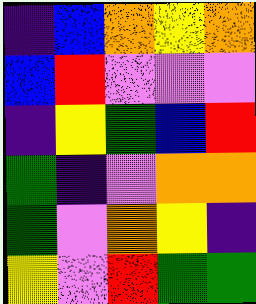[["indigo", "blue", "orange", "yellow", "orange"], ["blue", "red", "violet", "violet", "violet"], ["indigo", "yellow", "green", "blue", "red"], ["green", "indigo", "violet", "orange", "orange"], ["green", "violet", "orange", "yellow", "indigo"], ["yellow", "violet", "red", "green", "green"]]